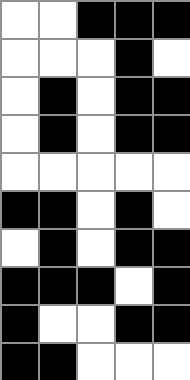[["white", "white", "black", "black", "black"], ["white", "white", "white", "black", "white"], ["white", "black", "white", "black", "black"], ["white", "black", "white", "black", "black"], ["white", "white", "white", "white", "white"], ["black", "black", "white", "black", "white"], ["white", "black", "white", "black", "black"], ["black", "black", "black", "white", "black"], ["black", "white", "white", "black", "black"], ["black", "black", "white", "white", "white"]]